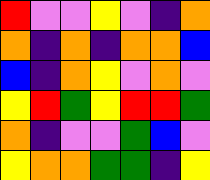[["red", "violet", "violet", "yellow", "violet", "indigo", "orange"], ["orange", "indigo", "orange", "indigo", "orange", "orange", "blue"], ["blue", "indigo", "orange", "yellow", "violet", "orange", "violet"], ["yellow", "red", "green", "yellow", "red", "red", "green"], ["orange", "indigo", "violet", "violet", "green", "blue", "violet"], ["yellow", "orange", "orange", "green", "green", "indigo", "yellow"]]